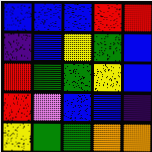[["blue", "blue", "blue", "red", "red"], ["indigo", "blue", "yellow", "green", "blue"], ["red", "green", "green", "yellow", "blue"], ["red", "violet", "blue", "blue", "indigo"], ["yellow", "green", "green", "orange", "orange"]]